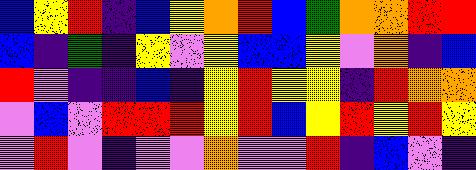[["blue", "yellow", "red", "indigo", "blue", "yellow", "orange", "red", "blue", "green", "orange", "orange", "red", "red"], ["blue", "indigo", "green", "indigo", "yellow", "violet", "yellow", "blue", "blue", "yellow", "violet", "orange", "indigo", "blue"], ["red", "violet", "indigo", "indigo", "blue", "indigo", "yellow", "red", "yellow", "yellow", "indigo", "red", "orange", "orange"], ["violet", "blue", "violet", "red", "red", "red", "yellow", "red", "blue", "yellow", "red", "yellow", "red", "yellow"], ["violet", "red", "violet", "indigo", "violet", "violet", "orange", "violet", "violet", "red", "indigo", "blue", "violet", "indigo"]]